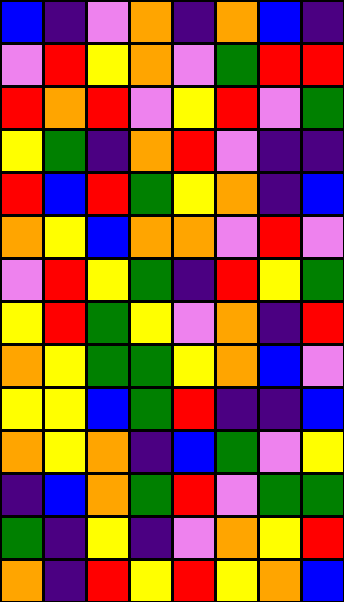[["blue", "indigo", "violet", "orange", "indigo", "orange", "blue", "indigo"], ["violet", "red", "yellow", "orange", "violet", "green", "red", "red"], ["red", "orange", "red", "violet", "yellow", "red", "violet", "green"], ["yellow", "green", "indigo", "orange", "red", "violet", "indigo", "indigo"], ["red", "blue", "red", "green", "yellow", "orange", "indigo", "blue"], ["orange", "yellow", "blue", "orange", "orange", "violet", "red", "violet"], ["violet", "red", "yellow", "green", "indigo", "red", "yellow", "green"], ["yellow", "red", "green", "yellow", "violet", "orange", "indigo", "red"], ["orange", "yellow", "green", "green", "yellow", "orange", "blue", "violet"], ["yellow", "yellow", "blue", "green", "red", "indigo", "indigo", "blue"], ["orange", "yellow", "orange", "indigo", "blue", "green", "violet", "yellow"], ["indigo", "blue", "orange", "green", "red", "violet", "green", "green"], ["green", "indigo", "yellow", "indigo", "violet", "orange", "yellow", "red"], ["orange", "indigo", "red", "yellow", "red", "yellow", "orange", "blue"]]